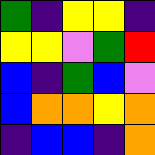[["green", "indigo", "yellow", "yellow", "indigo"], ["yellow", "yellow", "violet", "green", "red"], ["blue", "indigo", "green", "blue", "violet"], ["blue", "orange", "orange", "yellow", "orange"], ["indigo", "blue", "blue", "indigo", "orange"]]